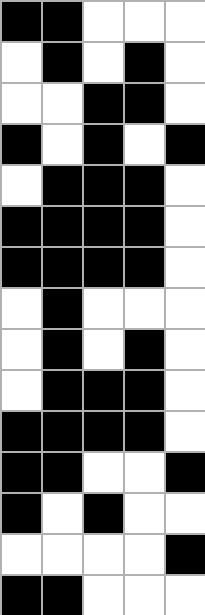[["black", "black", "white", "white", "white"], ["white", "black", "white", "black", "white"], ["white", "white", "black", "black", "white"], ["black", "white", "black", "white", "black"], ["white", "black", "black", "black", "white"], ["black", "black", "black", "black", "white"], ["black", "black", "black", "black", "white"], ["white", "black", "white", "white", "white"], ["white", "black", "white", "black", "white"], ["white", "black", "black", "black", "white"], ["black", "black", "black", "black", "white"], ["black", "black", "white", "white", "black"], ["black", "white", "black", "white", "white"], ["white", "white", "white", "white", "black"], ["black", "black", "white", "white", "white"]]